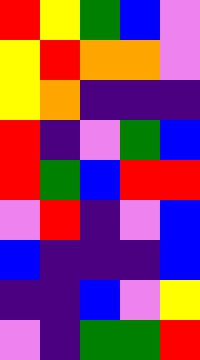[["red", "yellow", "green", "blue", "violet"], ["yellow", "red", "orange", "orange", "violet"], ["yellow", "orange", "indigo", "indigo", "indigo"], ["red", "indigo", "violet", "green", "blue"], ["red", "green", "blue", "red", "red"], ["violet", "red", "indigo", "violet", "blue"], ["blue", "indigo", "indigo", "indigo", "blue"], ["indigo", "indigo", "blue", "violet", "yellow"], ["violet", "indigo", "green", "green", "red"]]